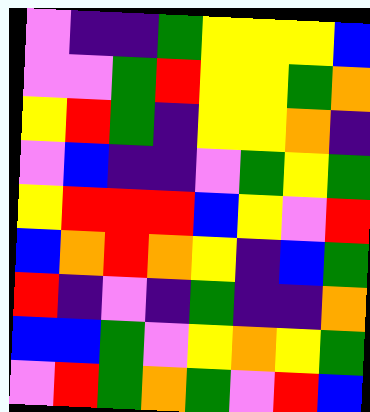[["violet", "indigo", "indigo", "green", "yellow", "yellow", "yellow", "blue"], ["violet", "violet", "green", "red", "yellow", "yellow", "green", "orange"], ["yellow", "red", "green", "indigo", "yellow", "yellow", "orange", "indigo"], ["violet", "blue", "indigo", "indigo", "violet", "green", "yellow", "green"], ["yellow", "red", "red", "red", "blue", "yellow", "violet", "red"], ["blue", "orange", "red", "orange", "yellow", "indigo", "blue", "green"], ["red", "indigo", "violet", "indigo", "green", "indigo", "indigo", "orange"], ["blue", "blue", "green", "violet", "yellow", "orange", "yellow", "green"], ["violet", "red", "green", "orange", "green", "violet", "red", "blue"]]